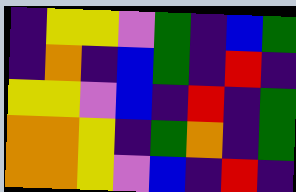[["indigo", "yellow", "yellow", "violet", "green", "indigo", "blue", "green"], ["indigo", "orange", "indigo", "blue", "green", "indigo", "red", "indigo"], ["yellow", "yellow", "violet", "blue", "indigo", "red", "indigo", "green"], ["orange", "orange", "yellow", "indigo", "green", "orange", "indigo", "green"], ["orange", "orange", "yellow", "violet", "blue", "indigo", "red", "indigo"]]